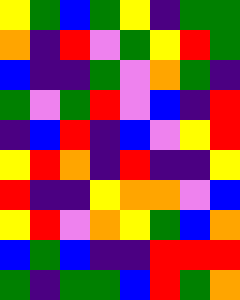[["yellow", "green", "blue", "green", "yellow", "indigo", "green", "green"], ["orange", "indigo", "red", "violet", "green", "yellow", "red", "green"], ["blue", "indigo", "indigo", "green", "violet", "orange", "green", "indigo"], ["green", "violet", "green", "red", "violet", "blue", "indigo", "red"], ["indigo", "blue", "red", "indigo", "blue", "violet", "yellow", "red"], ["yellow", "red", "orange", "indigo", "red", "indigo", "indigo", "yellow"], ["red", "indigo", "indigo", "yellow", "orange", "orange", "violet", "blue"], ["yellow", "red", "violet", "orange", "yellow", "green", "blue", "orange"], ["blue", "green", "blue", "indigo", "indigo", "red", "red", "red"], ["green", "indigo", "green", "green", "blue", "red", "green", "orange"]]